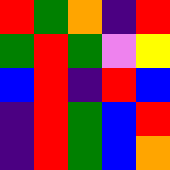[["red", "green", "orange", "indigo", "red"], ["green", "red", "green", "violet", "yellow"], ["blue", "red", "indigo", "red", "blue"], ["indigo", "red", "green", "blue", "red"], ["indigo", "red", "green", "blue", "orange"]]